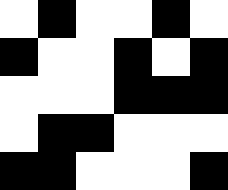[["white", "black", "white", "white", "black", "white"], ["black", "white", "white", "black", "white", "black"], ["white", "white", "white", "black", "black", "black"], ["white", "black", "black", "white", "white", "white"], ["black", "black", "white", "white", "white", "black"]]